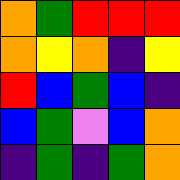[["orange", "green", "red", "red", "red"], ["orange", "yellow", "orange", "indigo", "yellow"], ["red", "blue", "green", "blue", "indigo"], ["blue", "green", "violet", "blue", "orange"], ["indigo", "green", "indigo", "green", "orange"]]